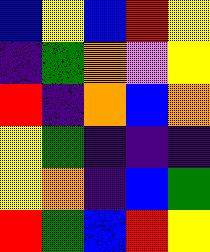[["blue", "yellow", "blue", "red", "yellow"], ["indigo", "green", "orange", "violet", "yellow"], ["red", "indigo", "orange", "blue", "orange"], ["yellow", "green", "indigo", "indigo", "indigo"], ["yellow", "orange", "indigo", "blue", "green"], ["red", "green", "blue", "red", "yellow"]]